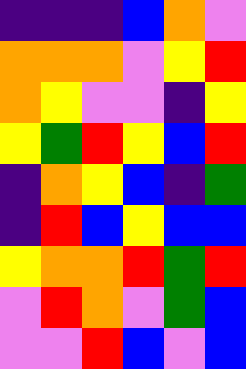[["indigo", "indigo", "indigo", "blue", "orange", "violet"], ["orange", "orange", "orange", "violet", "yellow", "red"], ["orange", "yellow", "violet", "violet", "indigo", "yellow"], ["yellow", "green", "red", "yellow", "blue", "red"], ["indigo", "orange", "yellow", "blue", "indigo", "green"], ["indigo", "red", "blue", "yellow", "blue", "blue"], ["yellow", "orange", "orange", "red", "green", "red"], ["violet", "red", "orange", "violet", "green", "blue"], ["violet", "violet", "red", "blue", "violet", "blue"]]